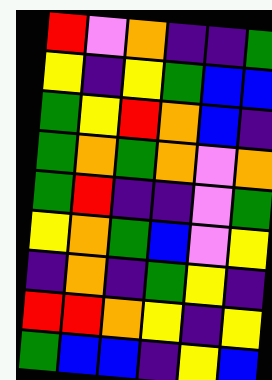[["red", "violet", "orange", "indigo", "indigo", "green"], ["yellow", "indigo", "yellow", "green", "blue", "blue"], ["green", "yellow", "red", "orange", "blue", "indigo"], ["green", "orange", "green", "orange", "violet", "orange"], ["green", "red", "indigo", "indigo", "violet", "green"], ["yellow", "orange", "green", "blue", "violet", "yellow"], ["indigo", "orange", "indigo", "green", "yellow", "indigo"], ["red", "red", "orange", "yellow", "indigo", "yellow"], ["green", "blue", "blue", "indigo", "yellow", "blue"]]